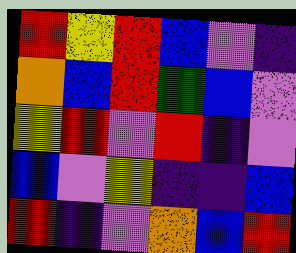[["red", "yellow", "red", "blue", "violet", "indigo"], ["orange", "blue", "red", "green", "blue", "violet"], ["yellow", "red", "violet", "red", "indigo", "violet"], ["blue", "violet", "yellow", "indigo", "indigo", "blue"], ["red", "indigo", "violet", "orange", "blue", "red"]]